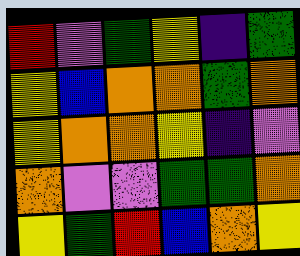[["red", "violet", "green", "yellow", "indigo", "green"], ["yellow", "blue", "orange", "orange", "green", "orange"], ["yellow", "orange", "orange", "yellow", "indigo", "violet"], ["orange", "violet", "violet", "green", "green", "orange"], ["yellow", "green", "red", "blue", "orange", "yellow"]]